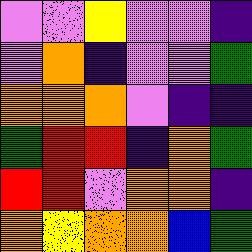[["violet", "violet", "yellow", "violet", "violet", "indigo"], ["violet", "orange", "indigo", "violet", "violet", "green"], ["orange", "orange", "orange", "violet", "indigo", "indigo"], ["green", "red", "red", "indigo", "orange", "green"], ["red", "red", "violet", "orange", "orange", "indigo"], ["orange", "yellow", "orange", "orange", "blue", "green"]]